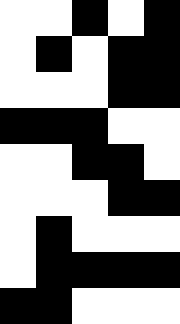[["white", "white", "black", "white", "black"], ["white", "black", "white", "black", "black"], ["white", "white", "white", "black", "black"], ["black", "black", "black", "white", "white"], ["white", "white", "black", "black", "white"], ["white", "white", "white", "black", "black"], ["white", "black", "white", "white", "white"], ["white", "black", "black", "black", "black"], ["black", "black", "white", "white", "white"]]